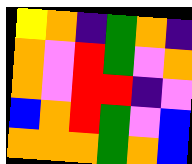[["yellow", "orange", "indigo", "green", "orange", "indigo"], ["orange", "violet", "red", "green", "violet", "orange"], ["orange", "violet", "red", "red", "indigo", "violet"], ["blue", "orange", "red", "green", "violet", "blue"], ["orange", "orange", "orange", "green", "orange", "blue"]]